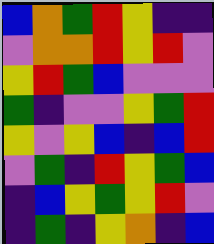[["blue", "orange", "green", "red", "yellow", "indigo", "indigo"], ["violet", "orange", "orange", "red", "yellow", "red", "violet"], ["yellow", "red", "green", "blue", "violet", "violet", "violet"], ["green", "indigo", "violet", "violet", "yellow", "green", "red"], ["yellow", "violet", "yellow", "blue", "indigo", "blue", "red"], ["violet", "green", "indigo", "red", "yellow", "green", "blue"], ["indigo", "blue", "yellow", "green", "yellow", "red", "violet"], ["indigo", "green", "indigo", "yellow", "orange", "indigo", "blue"]]